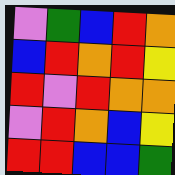[["violet", "green", "blue", "red", "orange"], ["blue", "red", "orange", "red", "yellow"], ["red", "violet", "red", "orange", "orange"], ["violet", "red", "orange", "blue", "yellow"], ["red", "red", "blue", "blue", "green"]]